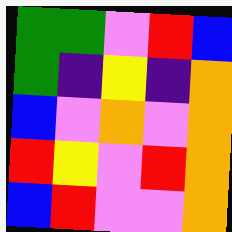[["green", "green", "violet", "red", "blue"], ["green", "indigo", "yellow", "indigo", "orange"], ["blue", "violet", "orange", "violet", "orange"], ["red", "yellow", "violet", "red", "orange"], ["blue", "red", "violet", "violet", "orange"]]